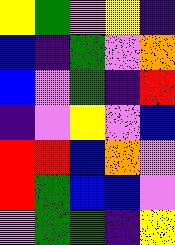[["yellow", "green", "violet", "yellow", "indigo"], ["blue", "indigo", "green", "violet", "orange"], ["blue", "violet", "green", "indigo", "red"], ["indigo", "violet", "yellow", "violet", "blue"], ["red", "red", "blue", "orange", "violet"], ["red", "green", "blue", "blue", "violet"], ["violet", "green", "green", "indigo", "yellow"]]